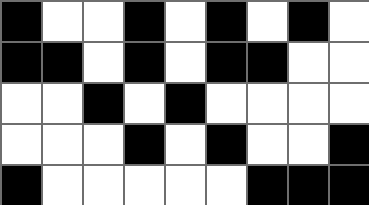[["black", "white", "white", "black", "white", "black", "white", "black", "white"], ["black", "black", "white", "black", "white", "black", "black", "white", "white"], ["white", "white", "black", "white", "black", "white", "white", "white", "white"], ["white", "white", "white", "black", "white", "black", "white", "white", "black"], ["black", "white", "white", "white", "white", "white", "black", "black", "black"]]